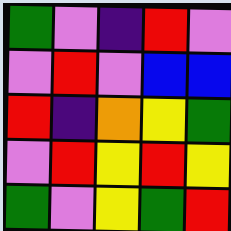[["green", "violet", "indigo", "red", "violet"], ["violet", "red", "violet", "blue", "blue"], ["red", "indigo", "orange", "yellow", "green"], ["violet", "red", "yellow", "red", "yellow"], ["green", "violet", "yellow", "green", "red"]]